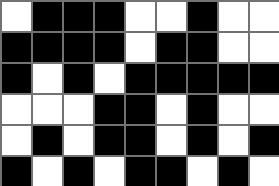[["white", "black", "black", "black", "white", "white", "black", "white", "white"], ["black", "black", "black", "black", "white", "black", "black", "white", "white"], ["black", "white", "black", "white", "black", "black", "black", "black", "black"], ["white", "white", "white", "black", "black", "white", "black", "white", "white"], ["white", "black", "white", "black", "black", "white", "black", "white", "black"], ["black", "white", "black", "white", "black", "black", "white", "black", "white"]]